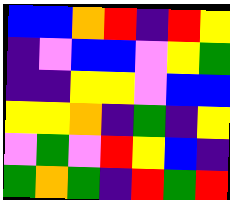[["blue", "blue", "orange", "red", "indigo", "red", "yellow"], ["indigo", "violet", "blue", "blue", "violet", "yellow", "green"], ["indigo", "indigo", "yellow", "yellow", "violet", "blue", "blue"], ["yellow", "yellow", "orange", "indigo", "green", "indigo", "yellow"], ["violet", "green", "violet", "red", "yellow", "blue", "indigo"], ["green", "orange", "green", "indigo", "red", "green", "red"]]